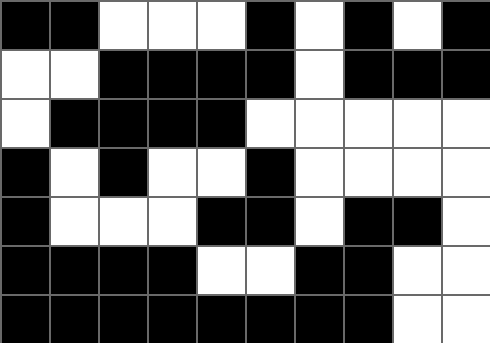[["black", "black", "white", "white", "white", "black", "white", "black", "white", "black"], ["white", "white", "black", "black", "black", "black", "white", "black", "black", "black"], ["white", "black", "black", "black", "black", "white", "white", "white", "white", "white"], ["black", "white", "black", "white", "white", "black", "white", "white", "white", "white"], ["black", "white", "white", "white", "black", "black", "white", "black", "black", "white"], ["black", "black", "black", "black", "white", "white", "black", "black", "white", "white"], ["black", "black", "black", "black", "black", "black", "black", "black", "white", "white"]]